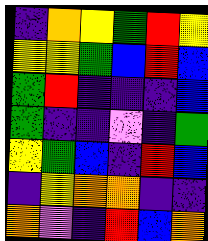[["indigo", "orange", "yellow", "green", "red", "yellow"], ["yellow", "yellow", "green", "blue", "red", "blue"], ["green", "red", "indigo", "indigo", "indigo", "blue"], ["green", "indigo", "indigo", "violet", "indigo", "green"], ["yellow", "green", "blue", "indigo", "red", "blue"], ["indigo", "yellow", "orange", "orange", "indigo", "indigo"], ["orange", "violet", "indigo", "red", "blue", "orange"]]